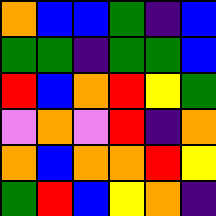[["orange", "blue", "blue", "green", "indigo", "blue"], ["green", "green", "indigo", "green", "green", "blue"], ["red", "blue", "orange", "red", "yellow", "green"], ["violet", "orange", "violet", "red", "indigo", "orange"], ["orange", "blue", "orange", "orange", "red", "yellow"], ["green", "red", "blue", "yellow", "orange", "indigo"]]